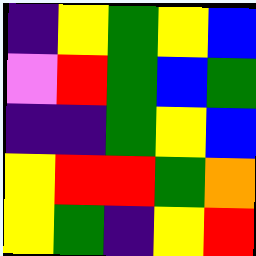[["indigo", "yellow", "green", "yellow", "blue"], ["violet", "red", "green", "blue", "green"], ["indigo", "indigo", "green", "yellow", "blue"], ["yellow", "red", "red", "green", "orange"], ["yellow", "green", "indigo", "yellow", "red"]]